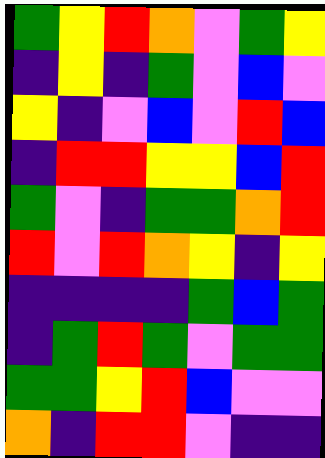[["green", "yellow", "red", "orange", "violet", "green", "yellow"], ["indigo", "yellow", "indigo", "green", "violet", "blue", "violet"], ["yellow", "indigo", "violet", "blue", "violet", "red", "blue"], ["indigo", "red", "red", "yellow", "yellow", "blue", "red"], ["green", "violet", "indigo", "green", "green", "orange", "red"], ["red", "violet", "red", "orange", "yellow", "indigo", "yellow"], ["indigo", "indigo", "indigo", "indigo", "green", "blue", "green"], ["indigo", "green", "red", "green", "violet", "green", "green"], ["green", "green", "yellow", "red", "blue", "violet", "violet"], ["orange", "indigo", "red", "red", "violet", "indigo", "indigo"]]